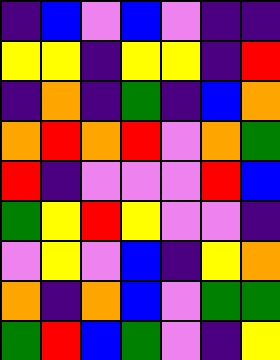[["indigo", "blue", "violet", "blue", "violet", "indigo", "indigo"], ["yellow", "yellow", "indigo", "yellow", "yellow", "indigo", "red"], ["indigo", "orange", "indigo", "green", "indigo", "blue", "orange"], ["orange", "red", "orange", "red", "violet", "orange", "green"], ["red", "indigo", "violet", "violet", "violet", "red", "blue"], ["green", "yellow", "red", "yellow", "violet", "violet", "indigo"], ["violet", "yellow", "violet", "blue", "indigo", "yellow", "orange"], ["orange", "indigo", "orange", "blue", "violet", "green", "green"], ["green", "red", "blue", "green", "violet", "indigo", "yellow"]]